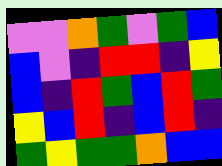[["violet", "violet", "orange", "green", "violet", "green", "blue"], ["blue", "violet", "indigo", "red", "red", "indigo", "yellow"], ["blue", "indigo", "red", "green", "blue", "red", "green"], ["yellow", "blue", "red", "indigo", "blue", "red", "indigo"], ["green", "yellow", "green", "green", "orange", "blue", "blue"]]